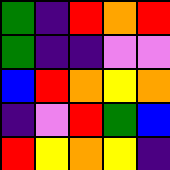[["green", "indigo", "red", "orange", "red"], ["green", "indigo", "indigo", "violet", "violet"], ["blue", "red", "orange", "yellow", "orange"], ["indigo", "violet", "red", "green", "blue"], ["red", "yellow", "orange", "yellow", "indigo"]]